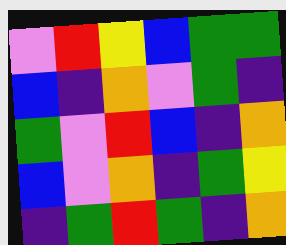[["violet", "red", "yellow", "blue", "green", "green"], ["blue", "indigo", "orange", "violet", "green", "indigo"], ["green", "violet", "red", "blue", "indigo", "orange"], ["blue", "violet", "orange", "indigo", "green", "yellow"], ["indigo", "green", "red", "green", "indigo", "orange"]]